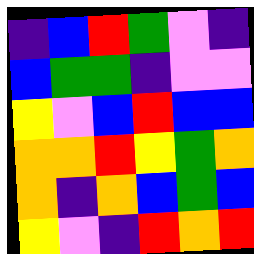[["indigo", "blue", "red", "green", "violet", "indigo"], ["blue", "green", "green", "indigo", "violet", "violet"], ["yellow", "violet", "blue", "red", "blue", "blue"], ["orange", "orange", "red", "yellow", "green", "orange"], ["orange", "indigo", "orange", "blue", "green", "blue"], ["yellow", "violet", "indigo", "red", "orange", "red"]]